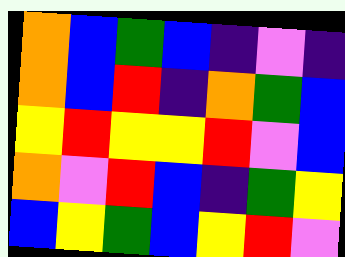[["orange", "blue", "green", "blue", "indigo", "violet", "indigo"], ["orange", "blue", "red", "indigo", "orange", "green", "blue"], ["yellow", "red", "yellow", "yellow", "red", "violet", "blue"], ["orange", "violet", "red", "blue", "indigo", "green", "yellow"], ["blue", "yellow", "green", "blue", "yellow", "red", "violet"]]